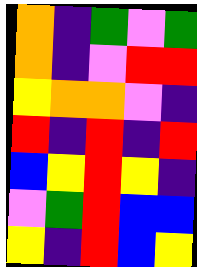[["orange", "indigo", "green", "violet", "green"], ["orange", "indigo", "violet", "red", "red"], ["yellow", "orange", "orange", "violet", "indigo"], ["red", "indigo", "red", "indigo", "red"], ["blue", "yellow", "red", "yellow", "indigo"], ["violet", "green", "red", "blue", "blue"], ["yellow", "indigo", "red", "blue", "yellow"]]